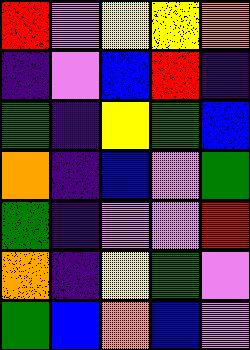[["red", "violet", "yellow", "yellow", "orange"], ["indigo", "violet", "blue", "red", "indigo"], ["green", "indigo", "yellow", "green", "blue"], ["orange", "indigo", "blue", "violet", "green"], ["green", "indigo", "violet", "violet", "red"], ["orange", "indigo", "yellow", "green", "violet"], ["green", "blue", "orange", "blue", "violet"]]